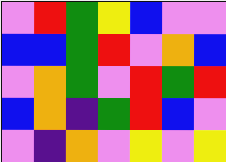[["violet", "red", "green", "yellow", "blue", "violet", "violet"], ["blue", "blue", "green", "red", "violet", "orange", "blue"], ["violet", "orange", "green", "violet", "red", "green", "red"], ["blue", "orange", "indigo", "green", "red", "blue", "violet"], ["violet", "indigo", "orange", "violet", "yellow", "violet", "yellow"]]